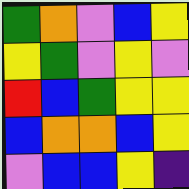[["green", "orange", "violet", "blue", "yellow"], ["yellow", "green", "violet", "yellow", "violet"], ["red", "blue", "green", "yellow", "yellow"], ["blue", "orange", "orange", "blue", "yellow"], ["violet", "blue", "blue", "yellow", "indigo"]]